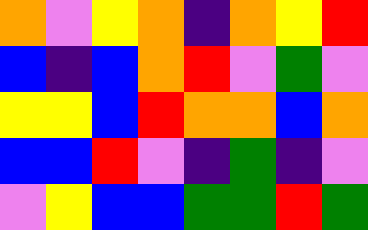[["orange", "violet", "yellow", "orange", "indigo", "orange", "yellow", "red"], ["blue", "indigo", "blue", "orange", "red", "violet", "green", "violet"], ["yellow", "yellow", "blue", "red", "orange", "orange", "blue", "orange"], ["blue", "blue", "red", "violet", "indigo", "green", "indigo", "violet"], ["violet", "yellow", "blue", "blue", "green", "green", "red", "green"]]